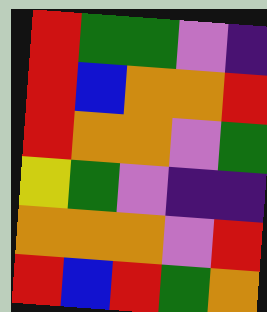[["red", "green", "green", "violet", "indigo"], ["red", "blue", "orange", "orange", "red"], ["red", "orange", "orange", "violet", "green"], ["yellow", "green", "violet", "indigo", "indigo"], ["orange", "orange", "orange", "violet", "red"], ["red", "blue", "red", "green", "orange"]]